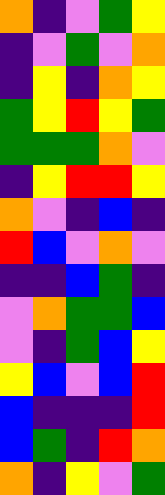[["orange", "indigo", "violet", "green", "yellow"], ["indigo", "violet", "green", "violet", "orange"], ["indigo", "yellow", "indigo", "orange", "yellow"], ["green", "yellow", "red", "yellow", "green"], ["green", "green", "green", "orange", "violet"], ["indigo", "yellow", "red", "red", "yellow"], ["orange", "violet", "indigo", "blue", "indigo"], ["red", "blue", "violet", "orange", "violet"], ["indigo", "indigo", "blue", "green", "indigo"], ["violet", "orange", "green", "green", "blue"], ["violet", "indigo", "green", "blue", "yellow"], ["yellow", "blue", "violet", "blue", "red"], ["blue", "indigo", "indigo", "indigo", "red"], ["blue", "green", "indigo", "red", "orange"], ["orange", "indigo", "yellow", "violet", "green"]]